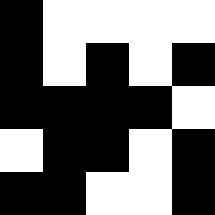[["black", "white", "white", "white", "white"], ["black", "white", "black", "white", "black"], ["black", "black", "black", "black", "white"], ["white", "black", "black", "white", "black"], ["black", "black", "white", "white", "black"]]